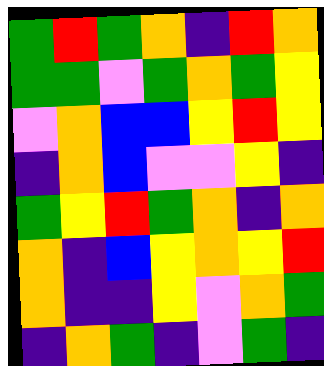[["green", "red", "green", "orange", "indigo", "red", "orange"], ["green", "green", "violet", "green", "orange", "green", "yellow"], ["violet", "orange", "blue", "blue", "yellow", "red", "yellow"], ["indigo", "orange", "blue", "violet", "violet", "yellow", "indigo"], ["green", "yellow", "red", "green", "orange", "indigo", "orange"], ["orange", "indigo", "blue", "yellow", "orange", "yellow", "red"], ["orange", "indigo", "indigo", "yellow", "violet", "orange", "green"], ["indigo", "orange", "green", "indigo", "violet", "green", "indigo"]]